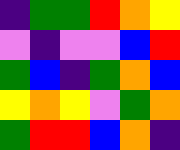[["indigo", "green", "green", "red", "orange", "yellow"], ["violet", "indigo", "violet", "violet", "blue", "red"], ["green", "blue", "indigo", "green", "orange", "blue"], ["yellow", "orange", "yellow", "violet", "green", "orange"], ["green", "red", "red", "blue", "orange", "indigo"]]